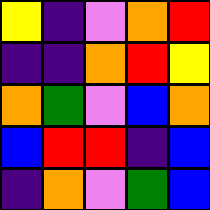[["yellow", "indigo", "violet", "orange", "red"], ["indigo", "indigo", "orange", "red", "yellow"], ["orange", "green", "violet", "blue", "orange"], ["blue", "red", "red", "indigo", "blue"], ["indigo", "orange", "violet", "green", "blue"]]